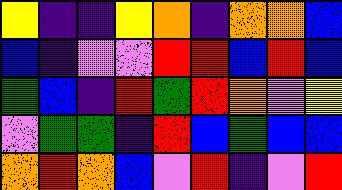[["yellow", "indigo", "indigo", "yellow", "orange", "indigo", "orange", "orange", "blue"], ["blue", "indigo", "violet", "violet", "red", "red", "blue", "red", "blue"], ["green", "blue", "indigo", "red", "green", "red", "orange", "violet", "yellow"], ["violet", "green", "green", "indigo", "red", "blue", "green", "blue", "blue"], ["orange", "red", "orange", "blue", "violet", "red", "indigo", "violet", "red"]]